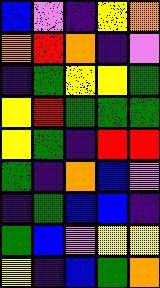[["blue", "violet", "indigo", "yellow", "orange"], ["orange", "red", "orange", "indigo", "violet"], ["indigo", "green", "yellow", "yellow", "green"], ["yellow", "red", "green", "green", "green"], ["yellow", "green", "indigo", "red", "red"], ["green", "indigo", "orange", "blue", "violet"], ["indigo", "green", "blue", "blue", "indigo"], ["green", "blue", "violet", "yellow", "yellow"], ["yellow", "indigo", "blue", "green", "orange"]]